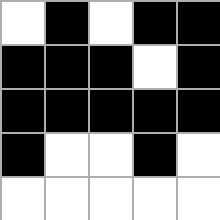[["white", "black", "white", "black", "black"], ["black", "black", "black", "white", "black"], ["black", "black", "black", "black", "black"], ["black", "white", "white", "black", "white"], ["white", "white", "white", "white", "white"]]